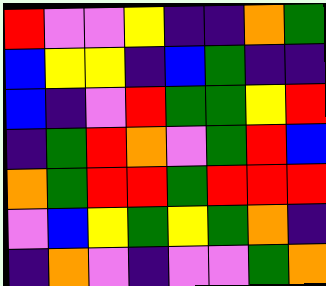[["red", "violet", "violet", "yellow", "indigo", "indigo", "orange", "green"], ["blue", "yellow", "yellow", "indigo", "blue", "green", "indigo", "indigo"], ["blue", "indigo", "violet", "red", "green", "green", "yellow", "red"], ["indigo", "green", "red", "orange", "violet", "green", "red", "blue"], ["orange", "green", "red", "red", "green", "red", "red", "red"], ["violet", "blue", "yellow", "green", "yellow", "green", "orange", "indigo"], ["indigo", "orange", "violet", "indigo", "violet", "violet", "green", "orange"]]